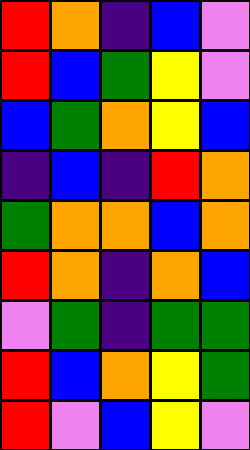[["red", "orange", "indigo", "blue", "violet"], ["red", "blue", "green", "yellow", "violet"], ["blue", "green", "orange", "yellow", "blue"], ["indigo", "blue", "indigo", "red", "orange"], ["green", "orange", "orange", "blue", "orange"], ["red", "orange", "indigo", "orange", "blue"], ["violet", "green", "indigo", "green", "green"], ["red", "blue", "orange", "yellow", "green"], ["red", "violet", "blue", "yellow", "violet"]]